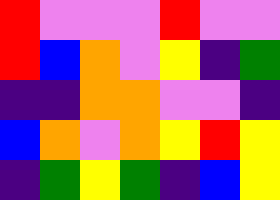[["red", "violet", "violet", "violet", "red", "violet", "violet"], ["red", "blue", "orange", "violet", "yellow", "indigo", "green"], ["indigo", "indigo", "orange", "orange", "violet", "violet", "indigo"], ["blue", "orange", "violet", "orange", "yellow", "red", "yellow"], ["indigo", "green", "yellow", "green", "indigo", "blue", "yellow"]]